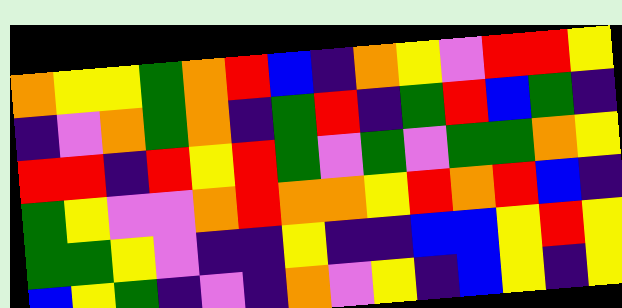[["orange", "yellow", "yellow", "green", "orange", "red", "blue", "indigo", "orange", "yellow", "violet", "red", "red", "yellow"], ["indigo", "violet", "orange", "green", "orange", "indigo", "green", "red", "indigo", "green", "red", "blue", "green", "indigo"], ["red", "red", "indigo", "red", "yellow", "red", "green", "violet", "green", "violet", "green", "green", "orange", "yellow"], ["green", "yellow", "violet", "violet", "orange", "red", "orange", "orange", "yellow", "red", "orange", "red", "blue", "indigo"], ["green", "green", "yellow", "violet", "indigo", "indigo", "yellow", "indigo", "indigo", "blue", "blue", "yellow", "red", "yellow"], ["blue", "yellow", "green", "indigo", "violet", "indigo", "orange", "violet", "yellow", "indigo", "blue", "yellow", "indigo", "yellow"]]